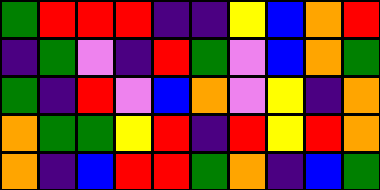[["green", "red", "red", "red", "indigo", "indigo", "yellow", "blue", "orange", "red"], ["indigo", "green", "violet", "indigo", "red", "green", "violet", "blue", "orange", "green"], ["green", "indigo", "red", "violet", "blue", "orange", "violet", "yellow", "indigo", "orange"], ["orange", "green", "green", "yellow", "red", "indigo", "red", "yellow", "red", "orange"], ["orange", "indigo", "blue", "red", "red", "green", "orange", "indigo", "blue", "green"]]